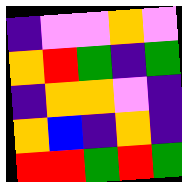[["indigo", "violet", "violet", "orange", "violet"], ["orange", "red", "green", "indigo", "green"], ["indigo", "orange", "orange", "violet", "indigo"], ["orange", "blue", "indigo", "orange", "indigo"], ["red", "red", "green", "red", "green"]]